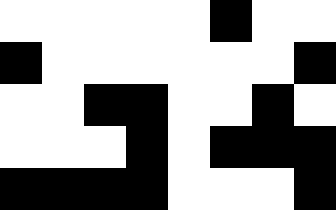[["white", "white", "white", "white", "white", "black", "white", "white"], ["black", "white", "white", "white", "white", "white", "white", "black"], ["white", "white", "black", "black", "white", "white", "black", "white"], ["white", "white", "white", "black", "white", "black", "black", "black"], ["black", "black", "black", "black", "white", "white", "white", "black"]]